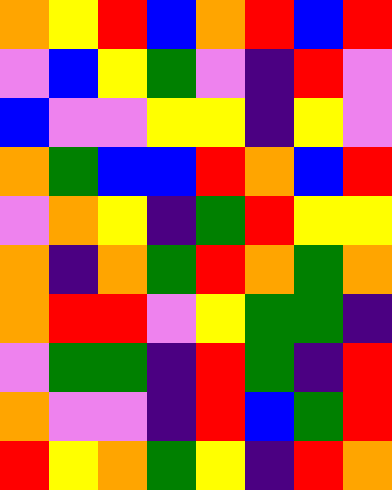[["orange", "yellow", "red", "blue", "orange", "red", "blue", "red"], ["violet", "blue", "yellow", "green", "violet", "indigo", "red", "violet"], ["blue", "violet", "violet", "yellow", "yellow", "indigo", "yellow", "violet"], ["orange", "green", "blue", "blue", "red", "orange", "blue", "red"], ["violet", "orange", "yellow", "indigo", "green", "red", "yellow", "yellow"], ["orange", "indigo", "orange", "green", "red", "orange", "green", "orange"], ["orange", "red", "red", "violet", "yellow", "green", "green", "indigo"], ["violet", "green", "green", "indigo", "red", "green", "indigo", "red"], ["orange", "violet", "violet", "indigo", "red", "blue", "green", "red"], ["red", "yellow", "orange", "green", "yellow", "indigo", "red", "orange"]]